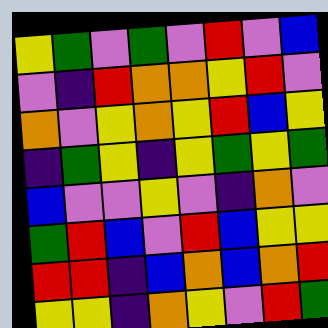[["yellow", "green", "violet", "green", "violet", "red", "violet", "blue"], ["violet", "indigo", "red", "orange", "orange", "yellow", "red", "violet"], ["orange", "violet", "yellow", "orange", "yellow", "red", "blue", "yellow"], ["indigo", "green", "yellow", "indigo", "yellow", "green", "yellow", "green"], ["blue", "violet", "violet", "yellow", "violet", "indigo", "orange", "violet"], ["green", "red", "blue", "violet", "red", "blue", "yellow", "yellow"], ["red", "red", "indigo", "blue", "orange", "blue", "orange", "red"], ["yellow", "yellow", "indigo", "orange", "yellow", "violet", "red", "green"]]